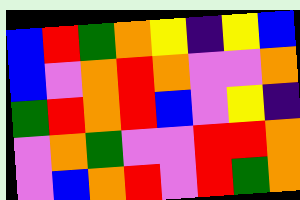[["blue", "red", "green", "orange", "yellow", "indigo", "yellow", "blue"], ["blue", "violet", "orange", "red", "orange", "violet", "violet", "orange"], ["green", "red", "orange", "red", "blue", "violet", "yellow", "indigo"], ["violet", "orange", "green", "violet", "violet", "red", "red", "orange"], ["violet", "blue", "orange", "red", "violet", "red", "green", "orange"]]